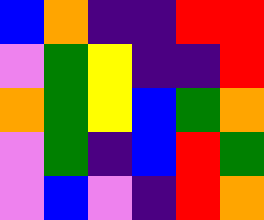[["blue", "orange", "indigo", "indigo", "red", "red"], ["violet", "green", "yellow", "indigo", "indigo", "red"], ["orange", "green", "yellow", "blue", "green", "orange"], ["violet", "green", "indigo", "blue", "red", "green"], ["violet", "blue", "violet", "indigo", "red", "orange"]]